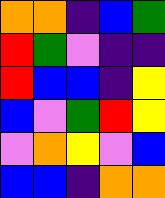[["orange", "orange", "indigo", "blue", "green"], ["red", "green", "violet", "indigo", "indigo"], ["red", "blue", "blue", "indigo", "yellow"], ["blue", "violet", "green", "red", "yellow"], ["violet", "orange", "yellow", "violet", "blue"], ["blue", "blue", "indigo", "orange", "orange"]]